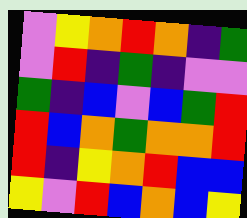[["violet", "yellow", "orange", "red", "orange", "indigo", "green"], ["violet", "red", "indigo", "green", "indigo", "violet", "violet"], ["green", "indigo", "blue", "violet", "blue", "green", "red"], ["red", "blue", "orange", "green", "orange", "orange", "red"], ["red", "indigo", "yellow", "orange", "red", "blue", "blue"], ["yellow", "violet", "red", "blue", "orange", "blue", "yellow"]]